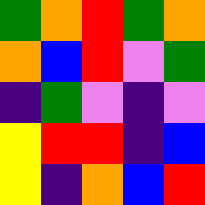[["green", "orange", "red", "green", "orange"], ["orange", "blue", "red", "violet", "green"], ["indigo", "green", "violet", "indigo", "violet"], ["yellow", "red", "red", "indigo", "blue"], ["yellow", "indigo", "orange", "blue", "red"]]